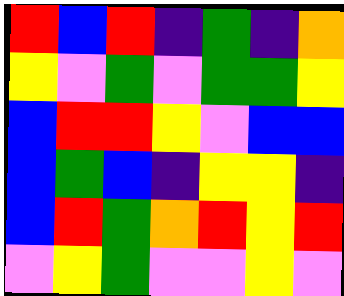[["red", "blue", "red", "indigo", "green", "indigo", "orange"], ["yellow", "violet", "green", "violet", "green", "green", "yellow"], ["blue", "red", "red", "yellow", "violet", "blue", "blue"], ["blue", "green", "blue", "indigo", "yellow", "yellow", "indigo"], ["blue", "red", "green", "orange", "red", "yellow", "red"], ["violet", "yellow", "green", "violet", "violet", "yellow", "violet"]]